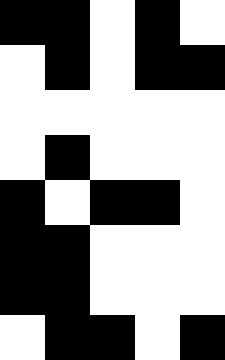[["black", "black", "white", "black", "white"], ["white", "black", "white", "black", "black"], ["white", "white", "white", "white", "white"], ["white", "black", "white", "white", "white"], ["black", "white", "black", "black", "white"], ["black", "black", "white", "white", "white"], ["black", "black", "white", "white", "white"], ["white", "black", "black", "white", "black"]]